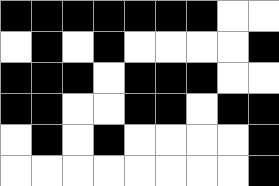[["black", "black", "black", "black", "black", "black", "black", "white", "white"], ["white", "black", "white", "black", "white", "white", "white", "white", "black"], ["black", "black", "black", "white", "black", "black", "black", "white", "white"], ["black", "black", "white", "white", "black", "black", "white", "black", "black"], ["white", "black", "white", "black", "white", "white", "white", "white", "black"], ["white", "white", "white", "white", "white", "white", "white", "white", "black"]]